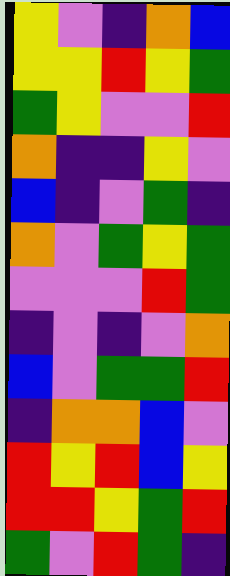[["yellow", "violet", "indigo", "orange", "blue"], ["yellow", "yellow", "red", "yellow", "green"], ["green", "yellow", "violet", "violet", "red"], ["orange", "indigo", "indigo", "yellow", "violet"], ["blue", "indigo", "violet", "green", "indigo"], ["orange", "violet", "green", "yellow", "green"], ["violet", "violet", "violet", "red", "green"], ["indigo", "violet", "indigo", "violet", "orange"], ["blue", "violet", "green", "green", "red"], ["indigo", "orange", "orange", "blue", "violet"], ["red", "yellow", "red", "blue", "yellow"], ["red", "red", "yellow", "green", "red"], ["green", "violet", "red", "green", "indigo"]]